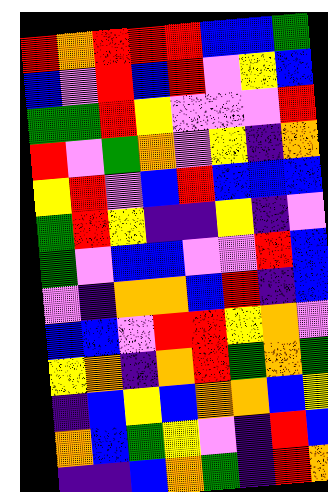[["red", "orange", "red", "red", "red", "blue", "blue", "green"], ["blue", "violet", "red", "blue", "red", "violet", "yellow", "blue"], ["green", "green", "red", "yellow", "violet", "violet", "violet", "red"], ["red", "violet", "green", "orange", "violet", "yellow", "indigo", "orange"], ["yellow", "red", "violet", "blue", "red", "blue", "blue", "blue"], ["green", "red", "yellow", "indigo", "indigo", "yellow", "indigo", "violet"], ["green", "violet", "blue", "blue", "violet", "violet", "red", "blue"], ["violet", "indigo", "orange", "orange", "blue", "red", "indigo", "blue"], ["blue", "blue", "violet", "red", "red", "yellow", "orange", "violet"], ["yellow", "orange", "indigo", "orange", "red", "green", "orange", "green"], ["indigo", "blue", "yellow", "blue", "orange", "orange", "blue", "yellow"], ["orange", "blue", "green", "yellow", "violet", "indigo", "red", "blue"], ["indigo", "indigo", "blue", "orange", "green", "indigo", "red", "orange"]]